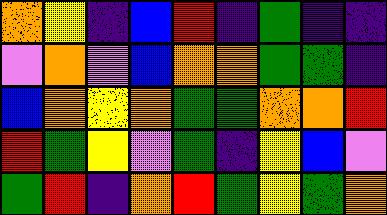[["orange", "yellow", "indigo", "blue", "red", "indigo", "green", "indigo", "indigo"], ["violet", "orange", "violet", "blue", "orange", "orange", "green", "green", "indigo"], ["blue", "orange", "yellow", "orange", "green", "green", "orange", "orange", "red"], ["red", "green", "yellow", "violet", "green", "indigo", "yellow", "blue", "violet"], ["green", "red", "indigo", "orange", "red", "green", "yellow", "green", "orange"]]